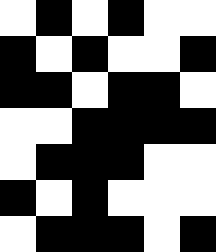[["white", "black", "white", "black", "white", "white"], ["black", "white", "black", "white", "white", "black"], ["black", "black", "white", "black", "black", "white"], ["white", "white", "black", "black", "black", "black"], ["white", "black", "black", "black", "white", "white"], ["black", "white", "black", "white", "white", "white"], ["white", "black", "black", "black", "white", "black"]]